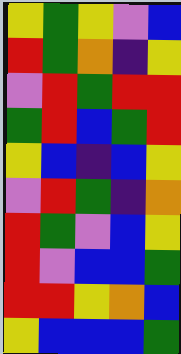[["yellow", "green", "yellow", "violet", "blue"], ["red", "green", "orange", "indigo", "yellow"], ["violet", "red", "green", "red", "red"], ["green", "red", "blue", "green", "red"], ["yellow", "blue", "indigo", "blue", "yellow"], ["violet", "red", "green", "indigo", "orange"], ["red", "green", "violet", "blue", "yellow"], ["red", "violet", "blue", "blue", "green"], ["red", "red", "yellow", "orange", "blue"], ["yellow", "blue", "blue", "blue", "green"]]